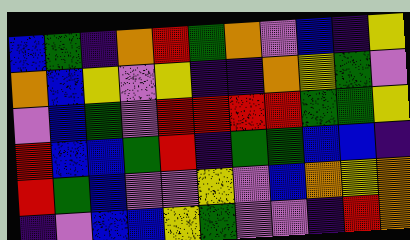[["blue", "green", "indigo", "orange", "red", "green", "orange", "violet", "blue", "indigo", "yellow"], ["orange", "blue", "yellow", "violet", "yellow", "indigo", "indigo", "orange", "yellow", "green", "violet"], ["violet", "blue", "green", "violet", "red", "red", "red", "red", "green", "green", "yellow"], ["red", "blue", "blue", "green", "red", "indigo", "green", "green", "blue", "blue", "indigo"], ["red", "green", "blue", "violet", "violet", "yellow", "violet", "blue", "orange", "yellow", "orange"], ["indigo", "violet", "blue", "blue", "yellow", "green", "violet", "violet", "indigo", "red", "orange"]]